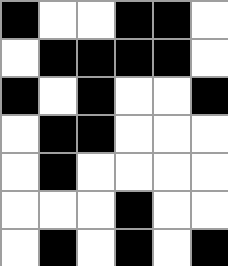[["black", "white", "white", "black", "black", "white"], ["white", "black", "black", "black", "black", "white"], ["black", "white", "black", "white", "white", "black"], ["white", "black", "black", "white", "white", "white"], ["white", "black", "white", "white", "white", "white"], ["white", "white", "white", "black", "white", "white"], ["white", "black", "white", "black", "white", "black"]]